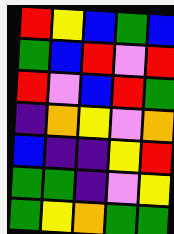[["red", "yellow", "blue", "green", "blue"], ["green", "blue", "red", "violet", "red"], ["red", "violet", "blue", "red", "green"], ["indigo", "orange", "yellow", "violet", "orange"], ["blue", "indigo", "indigo", "yellow", "red"], ["green", "green", "indigo", "violet", "yellow"], ["green", "yellow", "orange", "green", "green"]]